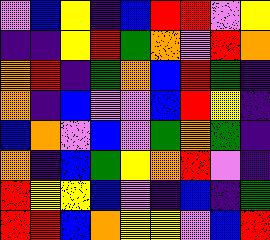[["violet", "blue", "yellow", "indigo", "blue", "red", "red", "violet", "yellow"], ["indigo", "indigo", "yellow", "red", "green", "orange", "violet", "red", "orange"], ["orange", "red", "indigo", "green", "orange", "blue", "red", "green", "indigo"], ["orange", "indigo", "blue", "violet", "violet", "blue", "red", "yellow", "indigo"], ["blue", "orange", "violet", "blue", "violet", "green", "orange", "green", "indigo"], ["orange", "indigo", "blue", "green", "yellow", "orange", "red", "violet", "indigo"], ["red", "yellow", "yellow", "blue", "violet", "indigo", "blue", "indigo", "green"], ["red", "red", "blue", "orange", "yellow", "yellow", "violet", "blue", "red"]]